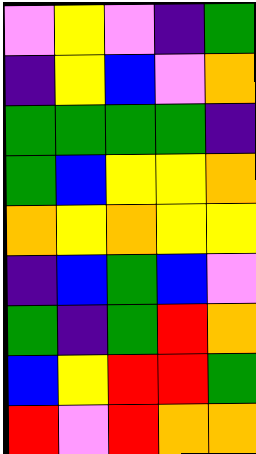[["violet", "yellow", "violet", "indigo", "green"], ["indigo", "yellow", "blue", "violet", "orange"], ["green", "green", "green", "green", "indigo"], ["green", "blue", "yellow", "yellow", "orange"], ["orange", "yellow", "orange", "yellow", "yellow"], ["indigo", "blue", "green", "blue", "violet"], ["green", "indigo", "green", "red", "orange"], ["blue", "yellow", "red", "red", "green"], ["red", "violet", "red", "orange", "orange"]]